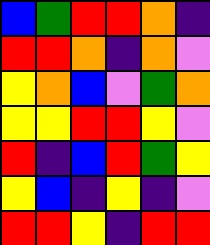[["blue", "green", "red", "red", "orange", "indigo"], ["red", "red", "orange", "indigo", "orange", "violet"], ["yellow", "orange", "blue", "violet", "green", "orange"], ["yellow", "yellow", "red", "red", "yellow", "violet"], ["red", "indigo", "blue", "red", "green", "yellow"], ["yellow", "blue", "indigo", "yellow", "indigo", "violet"], ["red", "red", "yellow", "indigo", "red", "red"]]